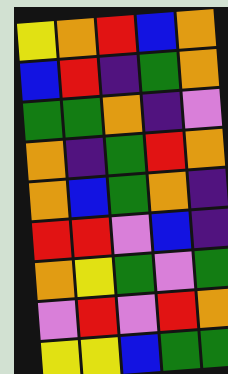[["yellow", "orange", "red", "blue", "orange"], ["blue", "red", "indigo", "green", "orange"], ["green", "green", "orange", "indigo", "violet"], ["orange", "indigo", "green", "red", "orange"], ["orange", "blue", "green", "orange", "indigo"], ["red", "red", "violet", "blue", "indigo"], ["orange", "yellow", "green", "violet", "green"], ["violet", "red", "violet", "red", "orange"], ["yellow", "yellow", "blue", "green", "green"]]